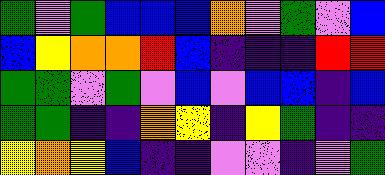[["green", "violet", "green", "blue", "blue", "blue", "orange", "violet", "green", "violet", "blue"], ["blue", "yellow", "orange", "orange", "red", "blue", "indigo", "indigo", "indigo", "red", "red"], ["green", "green", "violet", "green", "violet", "blue", "violet", "blue", "blue", "indigo", "blue"], ["green", "green", "indigo", "indigo", "orange", "yellow", "indigo", "yellow", "green", "indigo", "indigo"], ["yellow", "orange", "yellow", "blue", "indigo", "indigo", "violet", "violet", "indigo", "violet", "green"]]